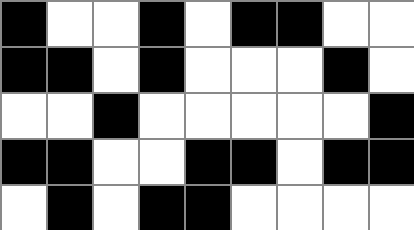[["black", "white", "white", "black", "white", "black", "black", "white", "white"], ["black", "black", "white", "black", "white", "white", "white", "black", "white"], ["white", "white", "black", "white", "white", "white", "white", "white", "black"], ["black", "black", "white", "white", "black", "black", "white", "black", "black"], ["white", "black", "white", "black", "black", "white", "white", "white", "white"]]